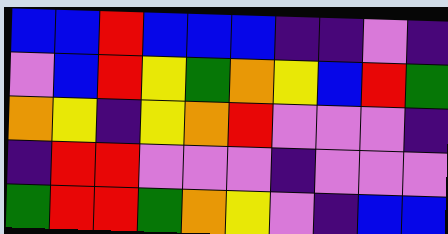[["blue", "blue", "red", "blue", "blue", "blue", "indigo", "indigo", "violet", "indigo"], ["violet", "blue", "red", "yellow", "green", "orange", "yellow", "blue", "red", "green"], ["orange", "yellow", "indigo", "yellow", "orange", "red", "violet", "violet", "violet", "indigo"], ["indigo", "red", "red", "violet", "violet", "violet", "indigo", "violet", "violet", "violet"], ["green", "red", "red", "green", "orange", "yellow", "violet", "indigo", "blue", "blue"]]